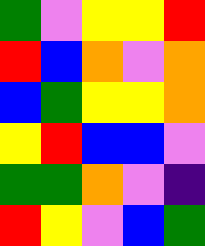[["green", "violet", "yellow", "yellow", "red"], ["red", "blue", "orange", "violet", "orange"], ["blue", "green", "yellow", "yellow", "orange"], ["yellow", "red", "blue", "blue", "violet"], ["green", "green", "orange", "violet", "indigo"], ["red", "yellow", "violet", "blue", "green"]]